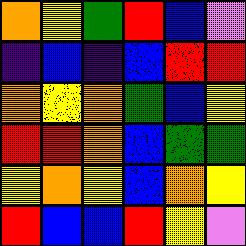[["orange", "yellow", "green", "red", "blue", "violet"], ["indigo", "blue", "indigo", "blue", "red", "red"], ["orange", "yellow", "orange", "green", "blue", "yellow"], ["red", "red", "orange", "blue", "green", "green"], ["yellow", "orange", "yellow", "blue", "orange", "yellow"], ["red", "blue", "blue", "red", "yellow", "violet"]]